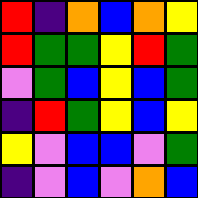[["red", "indigo", "orange", "blue", "orange", "yellow"], ["red", "green", "green", "yellow", "red", "green"], ["violet", "green", "blue", "yellow", "blue", "green"], ["indigo", "red", "green", "yellow", "blue", "yellow"], ["yellow", "violet", "blue", "blue", "violet", "green"], ["indigo", "violet", "blue", "violet", "orange", "blue"]]